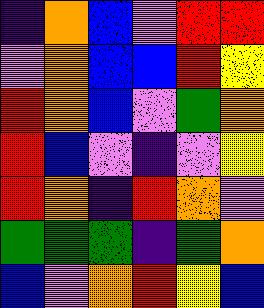[["indigo", "orange", "blue", "violet", "red", "red"], ["violet", "orange", "blue", "blue", "red", "yellow"], ["red", "orange", "blue", "violet", "green", "orange"], ["red", "blue", "violet", "indigo", "violet", "yellow"], ["red", "orange", "indigo", "red", "orange", "violet"], ["green", "green", "green", "indigo", "green", "orange"], ["blue", "violet", "orange", "red", "yellow", "blue"]]